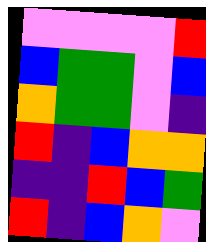[["violet", "violet", "violet", "violet", "red"], ["blue", "green", "green", "violet", "blue"], ["orange", "green", "green", "violet", "indigo"], ["red", "indigo", "blue", "orange", "orange"], ["indigo", "indigo", "red", "blue", "green"], ["red", "indigo", "blue", "orange", "violet"]]